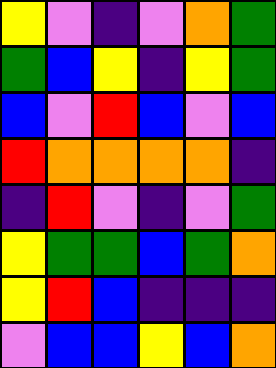[["yellow", "violet", "indigo", "violet", "orange", "green"], ["green", "blue", "yellow", "indigo", "yellow", "green"], ["blue", "violet", "red", "blue", "violet", "blue"], ["red", "orange", "orange", "orange", "orange", "indigo"], ["indigo", "red", "violet", "indigo", "violet", "green"], ["yellow", "green", "green", "blue", "green", "orange"], ["yellow", "red", "blue", "indigo", "indigo", "indigo"], ["violet", "blue", "blue", "yellow", "blue", "orange"]]